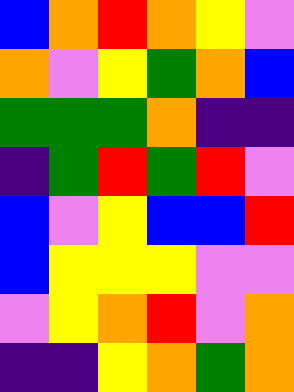[["blue", "orange", "red", "orange", "yellow", "violet"], ["orange", "violet", "yellow", "green", "orange", "blue"], ["green", "green", "green", "orange", "indigo", "indigo"], ["indigo", "green", "red", "green", "red", "violet"], ["blue", "violet", "yellow", "blue", "blue", "red"], ["blue", "yellow", "yellow", "yellow", "violet", "violet"], ["violet", "yellow", "orange", "red", "violet", "orange"], ["indigo", "indigo", "yellow", "orange", "green", "orange"]]